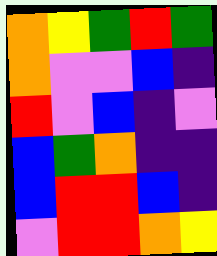[["orange", "yellow", "green", "red", "green"], ["orange", "violet", "violet", "blue", "indigo"], ["red", "violet", "blue", "indigo", "violet"], ["blue", "green", "orange", "indigo", "indigo"], ["blue", "red", "red", "blue", "indigo"], ["violet", "red", "red", "orange", "yellow"]]